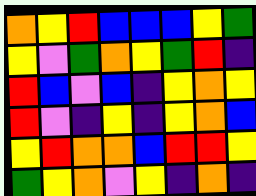[["orange", "yellow", "red", "blue", "blue", "blue", "yellow", "green"], ["yellow", "violet", "green", "orange", "yellow", "green", "red", "indigo"], ["red", "blue", "violet", "blue", "indigo", "yellow", "orange", "yellow"], ["red", "violet", "indigo", "yellow", "indigo", "yellow", "orange", "blue"], ["yellow", "red", "orange", "orange", "blue", "red", "red", "yellow"], ["green", "yellow", "orange", "violet", "yellow", "indigo", "orange", "indigo"]]